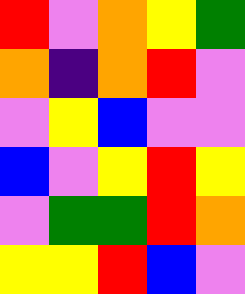[["red", "violet", "orange", "yellow", "green"], ["orange", "indigo", "orange", "red", "violet"], ["violet", "yellow", "blue", "violet", "violet"], ["blue", "violet", "yellow", "red", "yellow"], ["violet", "green", "green", "red", "orange"], ["yellow", "yellow", "red", "blue", "violet"]]